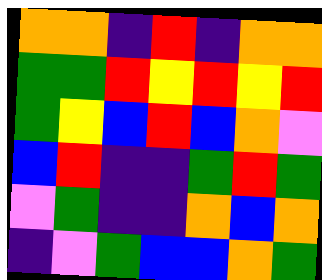[["orange", "orange", "indigo", "red", "indigo", "orange", "orange"], ["green", "green", "red", "yellow", "red", "yellow", "red"], ["green", "yellow", "blue", "red", "blue", "orange", "violet"], ["blue", "red", "indigo", "indigo", "green", "red", "green"], ["violet", "green", "indigo", "indigo", "orange", "blue", "orange"], ["indigo", "violet", "green", "blue", "blue", "orange", "green"]]